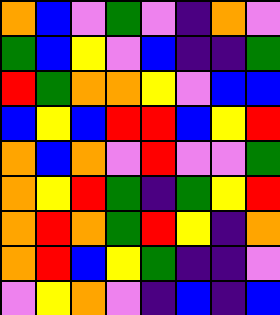[["orange", "blue", "violet", "green", "violet", "indigo", "orange", "violet"], ["green", "blue", "yellow", "violet", "blue", "indigo", "indigo", "green"], ["red", "green", "orange", "orange", "yellow", "violet", "blue", "blue"], ["blue", "yellow", "blue", "red", "red", "blue", "yellow", "red"], ["orange", "blue", "orange", "violet", "red", "violet", "violet", "green"], ["orange", "yellow", "red", "green", "indigo", "green", "yellow", "red"], ["orange", "red", "orange", "green", "red", "yellow", "indigo", "orange"], ["orange", "red", "blue", "yellow", "green", "indigo", "indigo", "violet"], ["violet", "yellow", "orange", "violet", "indigo", "blue", "indigo", "blue"]]